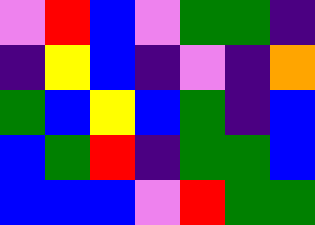[["violet", "red", "blue", "violet", "green", "green", "indigo"], ["indigo", "yellow", "blue", "indigo", "violet", "indigo", "orange"], ["green", "blue", "yellow", "blue", "green", "indigo", "blue"], ["blue", "green", "red", "indigo", "green", "green", "blue"], ["blue", "blue", "blue", "violet", "red", "green", "green"]]